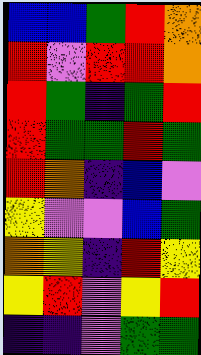[["blue", "blue", "green", "red", "orange"], ["red", "violet", "red", "red", "orange"], ["red", "green", "indigo", "green", "red"], ["red", "green", "green", "red", "green"], ["red", "orange", "indigo", "blue", "violet"], ["yellow", "violet", "violet", "blue", "green"], ["orange", "yellow", "indigo", "red", "yellow"], ["yellow", "red", "violet", "yellow", "red"], ["indigo", "indigo", "violet", "green", "green"]]